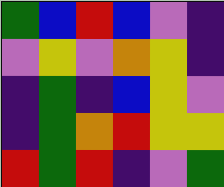[["green", "blue", "red", "blue", "violet", "indigo"], ["violet", "yellow", "violet", "orange", "yellow", "indigo"], ["indigo", "green", "indigo", "blue", "yellow", "violet"], ["indigo", "green", "orange", "red", "yellow", "yellow"], ["red", "green", "red", "indigo", "violet", "green"]]